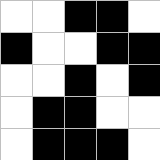[["white", "white", "black", "black", "white"], ["black", "white", "white", "black", "black"], ["white", "white", "black", "white", "black"], ["white", "black", "black", "white", "white"], ["white", "black", "black", "black", "white"]]